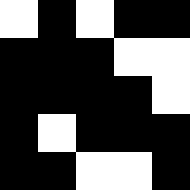[["white", "black", "white", "black", "black"], ["black", "black", "black", "white", "white"], ["black", "black", "black", "black", "white"], ["black", "white", "black", "black", "black"], ["black", "black", "white", "white", "black"]]